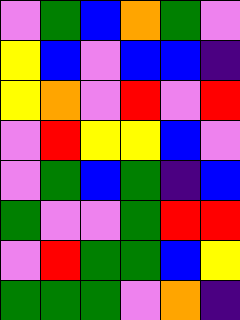[["violet", "green", "blue", "orange", "green", "violet"], ["yellow", "blue", "violet", "blue", "blue", "indigo"], ["yellow", "orange", "violet", "red", "violet", "red"], ["violet", "red", "yellow", "yellow", "blue", "violet"], ["violet", "green", "blue", "green", "indigo", "blue"], ["green", "violet", "violet", "green", "red", "red"], ["violet", "red", "green", "green", "blue", "yellow"], ["green", "green", "green", "violet", "orange", "indigo"]]